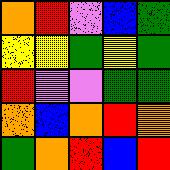[["orange", "red", "violet", "blue", "green"], ["yellow", "yellow", "green", "yellow", "green"], ["red", "violet", "violet", "green", "green"], ["orange", "blue", "orange", "red", "orange"], ["green", "orange", "red", "blue", "red"]]